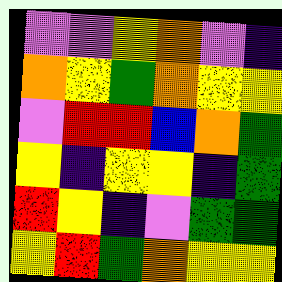[["violet", "violet", "yellow", "orange", "violet", "indigo"], ["orange", "yellow", "green", "orange", "yellow", "yellow"], ["violet", "red", "red", "blue", "orange", "green"], ["yellow", "indigo", "yellow", "yellow", "indigo", "green"], ["red", "yellow", "indigo", "violet", "green", "green"], ["yellow", "red", "green", "orange", "yellow", "yellow"]]